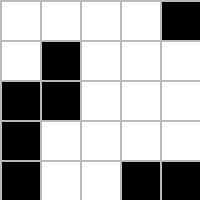[["white", "white", "white", "white", "black"], ["white", "black", "white", "white", "white"], ["black", "black", "white", "white", "white"], ["black", "white", "white", "white", "white"], ["black", "white", "white", "black", "black"]]